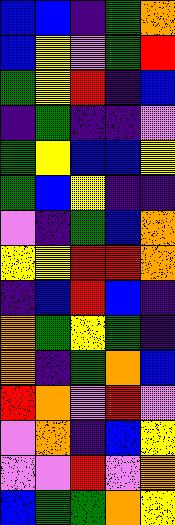[["blue", "blue", "indigo", "green", "orange"], ["blue", "yellow", "violet", "green", "red"], ["green", "yellow", "red", "indigo", "blue"], ["indigo", "green", "indigo", "indigo", "violet"], ["green", "yellow", "blue", "blue", "yellow"], ["green", "blue", "yellow", "indigo", "indigo"], ["violet", "indigo", "green", "blue", "orange"], ["yellow", "yellow", "red", "red", "orange"], ["indigo", "blue", "red", "blue", "indigo"], ["orange", "green", "yellow", "green", "indigo"], ["orange", "indigo", "green", "orange", "blue"], ["red", "orange", "violet", "red", "violet"], ["violet", "orange", "indigo", "blue", "yellow"], ["violet", "violet", "red", "violet", "orange"], ["blue", "green", "green", "orange", "yellow"]]